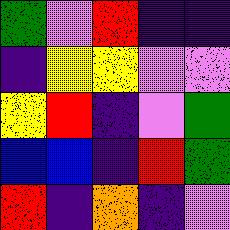[["green", "violet", "red", "indigo", "indigo"], ["indigo", "yellow", "yellow", "violet", "violet"], ["yellow", "red", "indigo", "violet", "green"], ["blue", "blue", "indigo", "red", "green"], ["red", "indigo", "orange", "indigo", "violet"]]